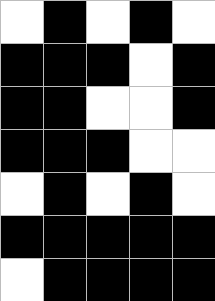[["white", "black", "white", "black", "white"], ["black", "black", "black", "white", "black"], ["black", "black", "white", "white", "black"], ["black", "black", "black", "white", "white"], ["white", "black", "white", "black", "white"], ["black", "black", "black", "black", "black"], ["white", "black", "black", "black", "black"]]